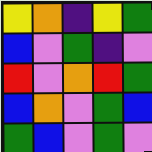[["yellow", "orange", "indigo", "yellow", "green"], ["blue", "violet", "green", "indigo", "violet"], ["red", "violet", "orange", "red", "green"], ["blue", "orange", "violet", "green", "blue"], ["green", "blue", "violet", "green", "violet"]]